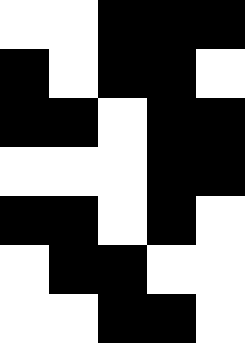[["white", "white", "black", "black", "black"], ["black", "white", "black", "black", "white"], ["black", "black", "white", "black", "black"], ["white", "white", "white", "black", "black"], ["black", "black", "white", "black", "white"], ["white", "black", "black", "white", "white"], ["white", "white", "black", "black", "white"]]